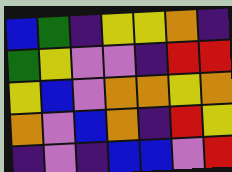[["blue", "green", "indigo", "yellow", "yellow", "orange", "indigo"], ["green", "yellow", "violet", "violet", "indigo", "red", "red"], ["yellow", "blue", "violet", "orange", "orange", "yellow", "orange"], ["orange", "violet", "blue", "orange", "indigo", "red", "yellow"], ["indigo", "violet", "indigo", "blue", "blue", "violet", "red"]]